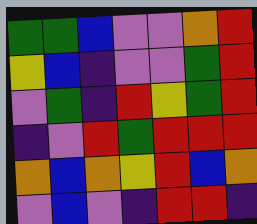[["green", "green", "blue", "violet", "violet", "orange", "red"], ["yellow", "blue", "indigo", "violet", "violet", "green", "red"], ["violet", "green", "indigo", "red", "yellow", "green", "red"], ["indigo", "violet", "red", "green", "red", "red", "red"], ["orange", "blue", "orange", "yellow", "red", "blue", "orange"], ["violet", "blue", "violet", "indigo", "red", "red", "indigo"]]